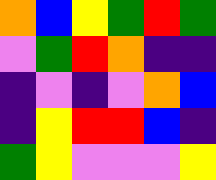[["orange", "blue", "yellow", "green", "red", "green"], ["violet", "green", "red", "orange", "indigo", "indigo"], ["indigo", "violet", "indigo", "violet", "orange", "blue"], ["indigo", "yellow", "red", "red", "blue", "indigo"], ["green", "yellow", "violet", "violet", "violet", "yellow"]]